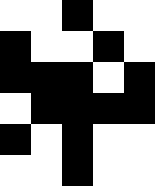[["white", "white", "black", "white", "white"], ["black", "white", "white", "black", "white"], ["black", "black", "black", "white", "black"], ["white", "black", "black", "black", "black"], ["black", "white", "black", "white", "white"], ["white", "white", "black", "white", "white"]]